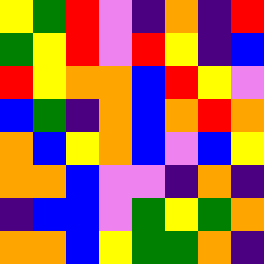[["yellow", "green", "red", "violet", "indigo", "orange", "indigo", "red"], ["green", "yellow", "red", "violet", "red", "yellow", "indigo", "blue"], ["red", "yellow", "orange", "orange", "blue", "red", "yellow", "violet"], ["blue", "green", "indigo", "orange", "blue", "orange", "red", "orange"], ["orange", "blue", "yellow", "orange", "blue", "violet", "blue", "yellow"], ["orange", "orange", "blue", "violet", "violet", "indigo", "orange", "indigo"], ["indigo", "blue", "blue", "violet", "green", "yellow", "green", "orange"], ["orange", "orange", "blue", "yellow", "green", "green", "orange", "indigo"]]